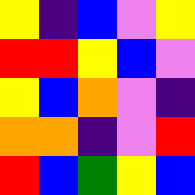[["yellow", "indigo", "blue", "violet", "yellow"], ["red", "red", "yellow", "blue", "violet"], ["yellow", "blue", "orange", "violet", "indigo"], ["orange", "orange", "indigo", "violet", "red"], ["red", "blue", "green", "yellow", "blue"]]